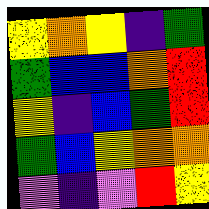[["yellow", "orange", "yellow", "indigo", "green"], ["green", "blue", "blue", "orange", "red"], ["yellow", "indigo", "blue", "green", "red"], ["green", "blue", "yellow", "orange", "orange"], ["violet", "indigo", "violet", "red", "yellow"]]